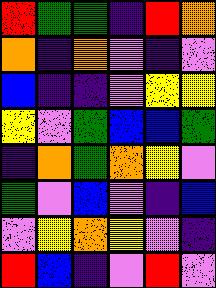[["red", "green", "green", "indigo", "red", "orange"], ["orange", "indigo", "orange", "violet", "indigo", "violet"], ["blue", "indigo", "indigo", "violet", "yellow", "yellow"], ["yellow", "violet", "green", "blue", "blue", "green"], ["indigo", "orange", "green", "orange", "yellow", "violet"], ["green", "violet", "blue", "violet", "indigo", "blue"], ["violet", "yellow", "orange", "yellow", "violet", "indigo"], ["red", "blue", "indigo", "violet", "red", "violet"]]